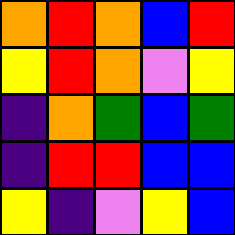[["orange", "red", "orange", "blue", "red"], ["yellow", "red", "orange", "violet", "yellow"], ["indigo", "orange", "green", "blue", "green"], ["indigo", "red", "red", "blue", "blue"], ["yellow", "indigo", "violet", "yellow", "blue"]]